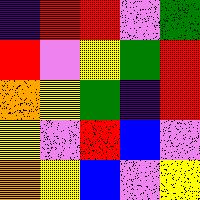[["indigo", "red", "red", "violet", "green"], ["red", "violet", "yellow", "green", "red"], ["orange", "yellow", "green", "indigo", "red"], ["yellow", "violet", "red", "blue", "violet"], ["orange", "yellow", "blue", "violet", "yellow"]]